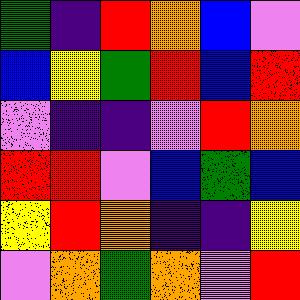[["green", "indigo", "red", "orange", "blue", "violet"], ["blue", "yellow", "green", "red", "blue", "red"], ["violet", "indigo", "indigo", "violet", "red", "orange"], ["red", "red", "violet", "blue", "green", "blue"], ["yellow", "red", "orange", "indigo", "indigo", "yellow"], ["violet", "orange", "green", "orange", "violet", "red"]]